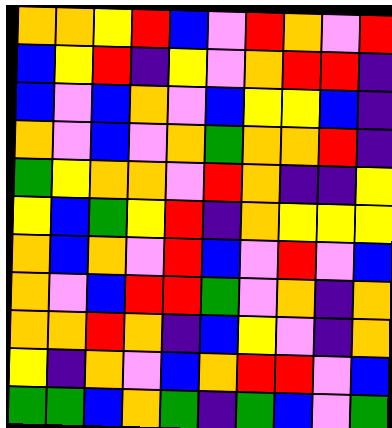[["orange", "orange", "yellow", "red", "blue", "violet", "red", "orange", "violet", "red"], ["blue", "yellow", "red", "indigo", "yellow", "violet", "orange", "red", "red", "indigo"], ["blue", "violet", "blue", "orange", "violet", "blue", "yellow", "yellow", "blue", "indigo"], ["orange", "violet", "blue", "violet", "orange", "green", "orange", "orange", "red", "indigo"], ["green", "yellow", "orange", "orange", "violet", "red", "orange", "indigo", "indigo", "yellow"], ["yellow", "blue", "green", "yellow", "red", "indigo", "orange", "yellow", "yellow", "yellow"], ["orange", "blue", "orange", "violet", "red", "blue", "violet", "red", "violet", "blue"], ["orange", "violet", "blue", "red", "red", "green", "violet", "orange", "indigo", "orange"], ["orange", "orange", "red", "orange", "indigo", "blue", "yellow", "violet", "indigo", "orange"], ["yellow", "indigo", "orange", "violet", "blue", "orange", "red", "red", "violet", "blue"], ["green", "green", "blue", "orange", "green", "indigo", "green", "blue", "violet", "green"]]